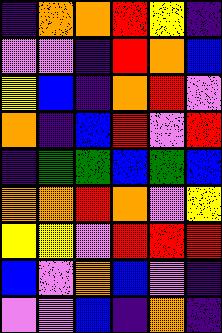[["indigo", "orange", "orange", "red", "yellow", "indigo"], ["violet", "violet", "indigo", "red", "orange", "blue"], ["yellow", "blue", "indigo", "orange", "red", "violet"], ["orange", "indigo", "blue", "red", "violet", "red"], ["indigo", "green", "green", "blue", "green", "blue"], ["orange", "orange", "red", "orange", "violet", "yellow"], ["yellow", "yellow", "violet", "red", "red", "red"], ["blue", "violet", "orange", "blue", "violet", "indigo"], ["violet", "violet", "blue", "indigo", "orange", "indigo"]]